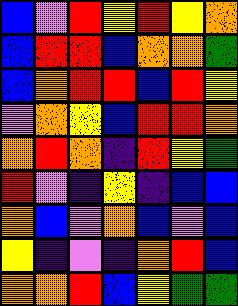[["blue", "violet", "red", "yellow", "red", "yellow", "orange"], ["blue", "red", "red", "blue", "orange", "orange", "green"], ["blue", "orange", "red", "red", "blue", "red", "yellow"], ["violet", "orange", "yellow", "blue", "red", "red", "orange"], ["orange", "red", "orange", "indigo", "red", "yellow", "green"], ["red", "violet", "indigo", "yellow", "indigo", "blue", "blue"], ["orange", "blue", "violet", "orange", "blue", "violet", "blue"], ["yellow", "indigo", "violet", "indigo", "orange", "red", "blue"], ["orange", "orange", "red", "blue", "yellow", "green", "green"]]